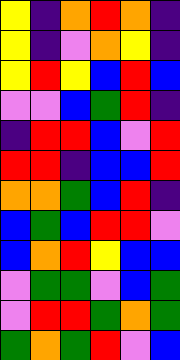[["yellow", "indigo", "orange", "red", "orange", "indigo"], ["yellow", "indigo", "violet", "orange", "yellow", "indigo"], ["yellow", "red", "yellow", "blue", "red", "blue"], ["violet", "violet", "blue", "green", "red", "indigo"], ["indigo", "red", "red", "blue", "violet", "red"], ["red", "red", "indigo", "blue", "blue", "red"], ["orange", "orange", "green", "blue", "red", "indigo"], ["blue", "green", "blue", "red", "red", "violet"], ["blue", "orange", "red", "yellow", "blue", "blue"], ["violet", "green", "green", "violet", "blue", "green"], ["violet", "red", "red", "green", "orange", "green"], ["green", "orange", "green", "red", "violet", "blue"]]